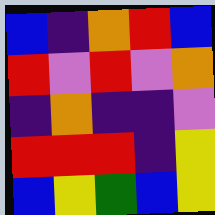[["blue", "indigo", "orange", "red", "blue"], ["red", "violet", "red", "violet", "orange"], ["indigo", "orange", "indigo", "indigo", "violet"], ["red", "red", "red", "indigo", "yellow"], ["blue", "yellow", "green", "blue", "yellow"]]